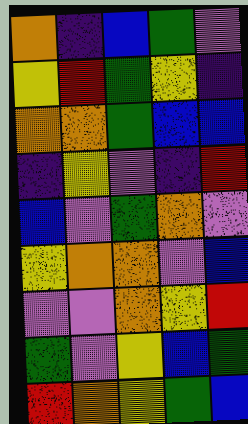[["orange", "indigo", "blue", "green", "violet"], ["yellow", "red", "green", "yellow", "indigo"], ["orange", "orange", "green", "blue", "blue"], ["indigo", "yellow", "violet", "indigo", "red"], ["blue", "violet", "green", "orange", "violet"], ["yellow", "orange", "orange", "violet", "blue"], ["violet", "violet", "orange", "yellow", "red"], ["green", "violet", "yellow", "blue", "green"], ["red", "orange", "yellow", "green", "blue"]]